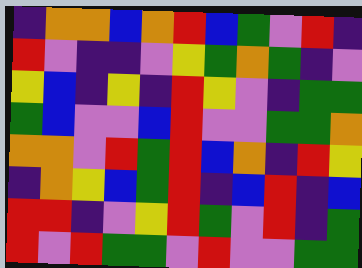[["indigo", "orange", "orange", "blue", "orange", "red", "blue", "green", "violet", "red", "indigo"], ["red", "violet", "indigo", "indigo", "violet", "yellow", "green", "orange", "green", "indigo", "violet"], ["yellow", "blue", "indigo", "yellow", "indigo", "red", "yellow", "violet", "indigo", "green", "green"], ["green", "blue", "violet", "violet", "blue", "red", "violet", "violet", "green", "green", "orange"], ["orange", "orange", "violet", "red", "green", "red", "blue", "orange", "indigo", "red", "yellow"], ["indigo", "orange", "yellow", "blue", "green", "red", "indigo", "blue", "red", "indigo", "blue"], ["red", "red", "indigo", "violet", "yellow", "red", "green", "violet", "red", "indigo", "green"], ["red", "violet", "red", "green", "green", "violet", "red", "violet", "violet", "green", "green"]]